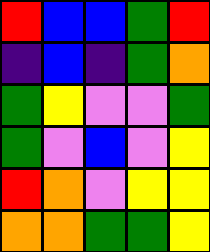[["red", "blue", "blue", "green", "red"], ["indigo", "blue", "indigo", "green", "orange"], ["green", "yellow", "violet", "violet", "green"], ["green", "violet", "blue", "violet", "yellow"], ["red", "orange", "violet", "yellow", "yellow"], ["orange", "orange", "green", "green", "yellow"]]